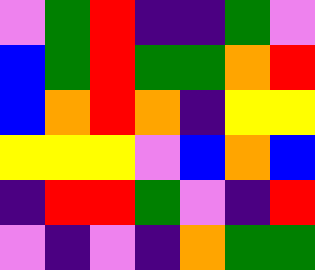[["violet", "green", "red", "indigo", "indigo", "green", "violet"], ["blue", "green", "red", "green", "green", "orange", "red"], ["blue", "orange", "red", "orange", "indigo", "yellow", "yellow"], ["yellow", "yellow", "yellow", "violet", "blue", "orange", "blue"], ["indigo", "red", "red", "green", "violet", "indigo", "red"], ["violet", "indigo", "violet", "indigo", "orange", "green", "green"]]